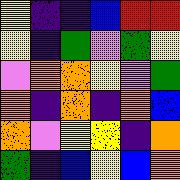[["yellow", "indigo", "indigo", "blue", "red", "red"], ["yellow", "indigo", "green", "violet", "green", "yellow"], ["violet", "orange", "orange", "yellow", "violet", "green"], ["orange", "indigo", "orange", "indigo", "orange", "blue"], ["orange", "violet", "yellow", "yellow", "indigo", "orange"], ["green", "indigo", "blue", "yellow", "blue", "orange"]]